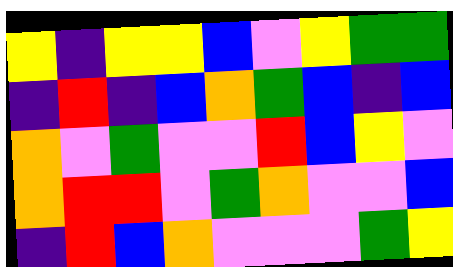[["yellow", "indigo", "yellow", "yellow", "blue", "violet", "yellow", "green", "green"], ["indigo", "red", "indigo", "blue", "orange", "green", "blue", "indigo", "blue"], ["orange", "violet", "green", "violet", "violet", "red", "blue", "yellow", "violet"], ["orange", "red", "red", "violet", "green", "orange", "violet", "violet", "blue"], ["indigo", "red", "blue", "orange", "violet", "violet", "violet", "green", "yellow"]]